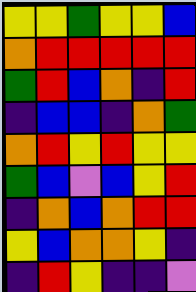[["yellow", "yellow", "green", "yellow", "yellow", "blue"], ["orange", "red", "red", "red", "red", "red"], ["green", "red", "blue", "orange", "indigo", "red"], ["indigo", "blue", "blue", "indigo", "orange", "green"], ["orange", "red", "yellow", "red", "yellow", "yellow"], ["green", "blue", "violet", "blue", "yellow", "red"], ["indigo", "orange", "blue", "orange", "red", "red"], ["yellow", "blue", "orange", "orange", "yellow", "indigo"], ["indigo", "red", "yellow", "indigo", "indigo", "violet"]]